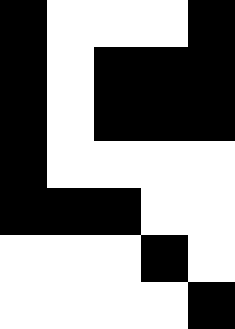[["black", "white", "white", "white", "black"], ["black", "white", "black", "black", "black"], ["black", "white", "black", "black", "black"], ["black", "white", "white", "white", "white"], ["black", "black", "black", "white", "white"], ["white", "white", "white", "black", "white"], ["white", "white", "white", "white", "black"]]